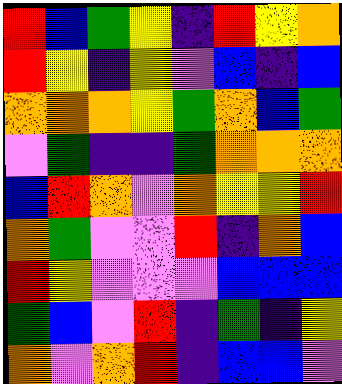[["red", "blue", "green", "yellow", "indigo", "red", "yellow", "orange"], ["red", "yellow", "indigo", "yellow", "violet", "blue", "indigo", "blue"], ["orange", "orange", "orange", "yellow", "green", "orange", "blue", "green"], ["violet", "green", "indigo", "indigo", "green", "orange", "orange", "orange"], ["blue", "red", "orange", "violet", "orange", "yellow", "yellow", "red"], ["orange", "green", "violet", "violet", "red", "indigo", "orange", "blue"], ["red", "yellow", "violet", "violet", "violet", "blue", "blue", "blue"], ["green", "blue", "violet", "red", "indigo", "green", "indigo", "yellow"], ["orange", "violet", "orange", "red", "indigo", "blue", "blue", "violet"]]